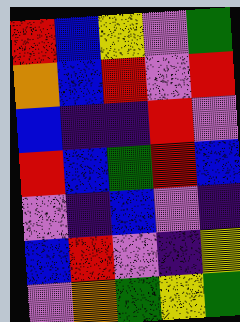[["red", "blue", "yellow", "violet", "green"], ["orange", "blue", "red", "violet", "red"], ["blue", "indigo", "indigo", "red", "violet"], ["red", "blue", "green", "red", "blue"], ["violet", "indigo", "blue", "violet", "indigo"], ["blue", "red", "violet", "indigo", "yellow"], ["violet", "orange", "green", "yellow", "green"]]